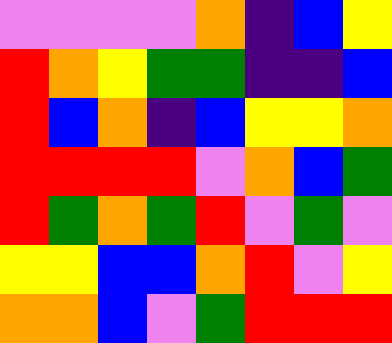[["violet", "violet", "violet", "violet", "orange", "indigo", "blue", "yellow"], ["red", "orange", "yellow", "green", "green", "indigo", "indigo", "blue"], ["red", "blue", "orange", "indigo", "blue", "yellow", "yellow", "orange"], ["red", "red", "red", "red", "violet", "orange", "blue", "green"], ["red", "green", "orange", "green", "red", "violet", "green", "violet"], ["yellow", "yellow", "blue", "blue", "orange", "red", "violet", "yellow"], ["orange", "orange", "blue", "violet", "green", "red", "red", "red"]]